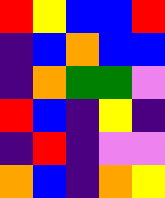[["red", "yellow", "blue", "blue", "red"], ["indigo", "blue", "orange", "blue", "blue"], ["indigo", "orange", "green", "green", "violet"], ["red", "blue", "indigo", "yellow", "indigo"], ["indigo", "red", "indigo", "violet", "violet"], ["orange", "blue", "indigo", "orange", "yellow"]]